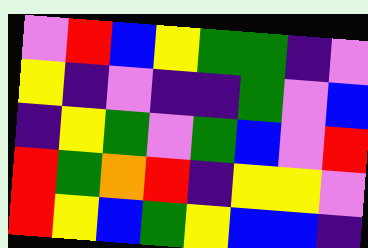[["violet", "red", "blue", "yellow", "green", "green", "indigo", "violet"], ["yellow", "indigo", "violet", "indigo", "indigo", "green", "violet", "blue"], ["indigo", "yellow", "green", "violet", "green", "blue", "violet", "red"], ["red", "green", "orange", "red", "indigo", "yellow", "yellow", "violet"], ["red", "yellow", "blue", "green", "yellow", "blue", "blue", "indigo"]]